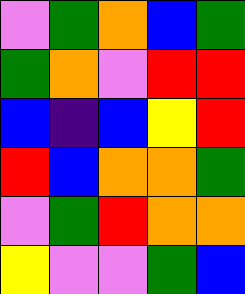[["violet", "green", "orange", "blue", "green"], ["green", "orange", "violet", "red", "red"], ["blue", "indigo", "blue", "yellow", "red"], ["red", "blue", "orange", "orange", "green"], ["violet", "green", "red", "orange", "orange"], ["yellow", "violet", "violet", "green", "blue"]]